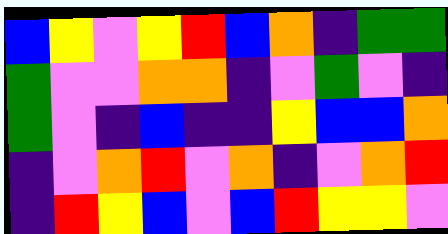[["blue", "yellow", "violet", "yellow", "red", "blue", "orange", "indigo", "green", "green"], ["green", "violet", "violet", "orange", "orange", "indigo", "violet", "green", "violet", "indigo"], ["green", "violet", "indigo", "blue", "indigo", "indigo", "yellow", "blue", "blue", "orange"], ["indigo", "violet", "orange", "red", "violet", "orange", "indigo", "violet", "orange", "red"], ["indigo", "red", "yellow", "blue", "violet", "blue", "red", "yellow", "yellow", "violet"]]